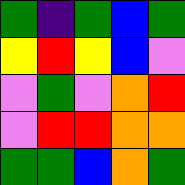[["green", "indigo", "green", "blue", "green"], ["yellow", "red", "yellow", "blue", "violet"], ["violet", "green", "violet", "orange", "red"], ["violet", "red", "red", "orange", "orange"], ["green", "green", "blue", "orange", "green"]]